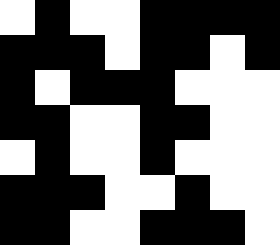[["white", "black", "white", "white", "black", "black", "black", "black"], ["black", "black", "black", "white", "black", "black", "white", "black"], ["black", "white", "black", "black", "black", "white", "white", "white"], ["black", "black", "white", "white", "black", "black", "white", "white"], ["white", "black", "white", "white", "black", "white", "white", "white"], ["black", "black", "black", "white", "white", "black", "white", "white"], ["black", "black", "white", "white", "black", "black", "black", "white"]]